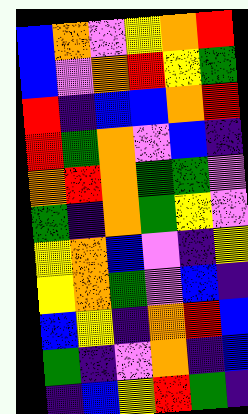[["blue", "orange", "violet", "yellow", "orange", "red"], ["blue", "violet", "orange", "red", "yellow", "green"], ["red", "indigo", "blue", "blue", "orange", "red"], ["red", "green", "orange", "violet", "blue", "indigo"], ["orange", "red", "orange", "green", "green", "violet"], ["green", "indigo", "orange", "green", "yellow", "violet"], ["yellow", "orange", "blue", "violet", "indigo", "yellow"], ["yellow", "orange", "green", "violet", "blue", "indigo"], ["blue", "yellow", "indigo", "orange", "red", "blue"], ["green", "indigo", "violet", "orange", "indigo", "blue"], ["indigo", "blue", "yellow", "red", "green", "indigo"]]